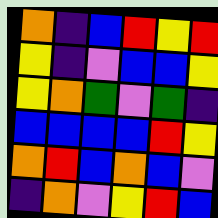[["orange", "indigo", "blue", "red", "yellow", "red"], ["yellow", "indigo", "violet", "blue", "blue", "yellow"], ["yellow", "orange", "green", "violet", "green", "indigo"], ["blue", "blue", "blue", "blue", "red", "yellow"], ["orange", "red", "blue", "orange", "blue", "violet"], ["indigo", "orange", "violet", "yellow", "red", "blue"]]